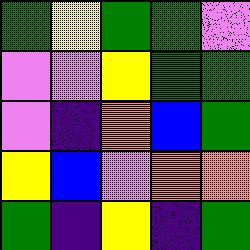[["green", "yellow", "green", "green", "violet"], ["violet", "violet", "yellow", "green", "green"], ["violet", "indigo", "orange", "blue", "green"], ["yellow", "blue", "violet", "orange", "orange"], ["green", "indigo", "yellow", "indigo", "green"]]